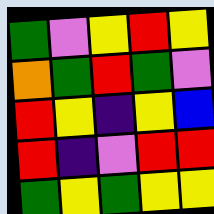[["green", "violet", "yellow", "red", "yellow"], ["orange", "green", "red", "green", "violet"], ["red", "yellow", "indigo", "yellow", "blue"], ["red", "indigo", "violet", "red", "red"], ["green", "yellow", "green", "yellow", "yellow"]]